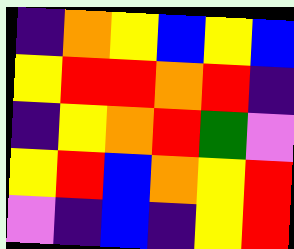[["indigo", "orange", "yellow", "blue", "yellow", "blue"], ["yellow", "red", "red", "orange", "red", "indigo"], ["indigo", "yellow", "orange", "red", "green", "violet"], ["yellow", "red", "blue", "orange", "yellow", "red"], ["violet", "indigo", "blue", "indigo", "yellow", "red"]]